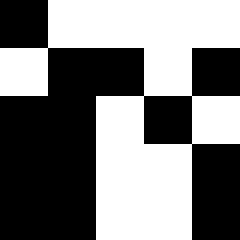[["black", "white", "white", "white", "white"], ["white", "black", "black", "white", "black"], ["black", "black", "white", "black", "white"], ["black", "black", "white", "white", "black"], ["black", "black", "white", "white", "black"]]